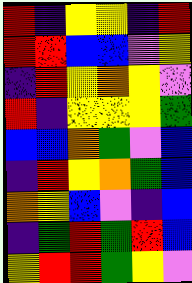[["red", "indigo", "yellow", "yellow", "indigo", "red"], ["red", "red", "blue", "blue", "violet", "yellow"], ["indigo", "red", "yellow", "orange", "yellow", "violet"], ["red", "indigo", "yellow", "yellow", "yellow", "green"], ["blue", "blue", "orange", "green", "violet", "blue"], ["indigo", "red", "yellow", "orange", "green", "blue"], ["orange", "yellow", "blue", "violet", "indigo", "blue"], ["indigo", "green", "red", "green", "red", "blue"], ["yellow", "red", "red", "green", "yellow", "violet"]]